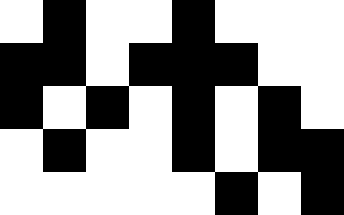[["white", "black", "white", "white", "black", "white", "white", "white"], ["black", "black", "white", "black", "black", "black", "white", "white"], ["black", "white", "black", "white", "black", "white", "black", "white"], ["white", "black", "white", "white", "black", "white", "black", "black"], ["white", "white", "white", "white", "white", "black", "white", "black"]]